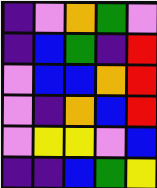[["indigo", "violet", "orange", "green", "violet"], ["indigo", "blue", "green", "indigo", "red"], ["violet", "blue", "blue", "orange", "red"], ["violet", "indigo", "orange", "blue", "red"], ["violet", "yellow", "yellow", "violet", "blue"], ["indigo", "indigo", "blue", "green", "yellow"]]